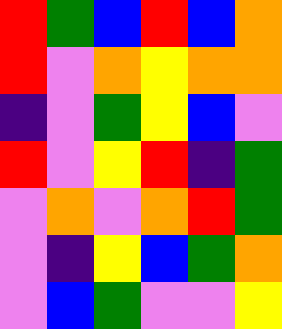[["red", "green", "blue", "red", "blue", "orange"], ["red", "violet", "orange", "yellow", "orange", "orange"], ["indigo", "violet", "green", "yellow", "blue", "violet"], ["red", "violet", "yellow", "red", "indigo", "green"], ["violet", "orange", "violet", "orange", "red", "green"], ["violet", "indigo", "yellow", "blue", "green", "orange"], ["violet", "blue", "green", "violet", "violet", "yellow"]]